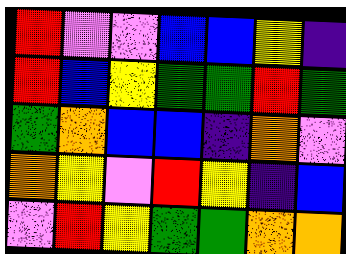[["red", "violet", "violet", "blue", "blue", "yellow", "indigo"], ["red", "blue", "yellow", "green", "green", "red", "green"], ["green", "orange", "blue", "blue", "indigo", "orange", "violet"], ["orange", "yellow", "violet", "red", "yellow", "indigo", "blue"], ["violet", "red", "yellow", "green", "green", "orange", "orange"]]